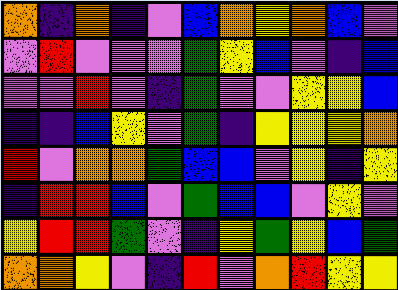[["orange", "indigo", "orange", "indigo", "violet", "blue", "orange", "yellow", "orange", "blue", "violet"], ["violet", "red", "violet", "violet", "violet", "green", "yellow", "blue", "violet", "indigo", "blue"], ["violet", "violet", "red", "violet", "indigo", "green", "violet", "violet", "yellow", "yellow", "blue"], ["indigo", "indigo", "blue", "yellow", "violet", "green", "indigo", "yellow", "yellow", "yellow", "orange"], ["red", "violet", "orange", "orange", "green", "blue", "blue", "violet", "yellow", "indigo", "yellow"], ["indigo", "red", "red", "blue", "violet", "green", "blue", "blue", "violet", "yellow", "violet"], ["yellow", "red", "red", "green", "violet", "indigo", "yellow", "green", "yellow", "blue", "green"], ["orange", "orange", "yellow", "violet", "indigo", "red", "violet", "orange", "red", "yellow", "yellow"]]